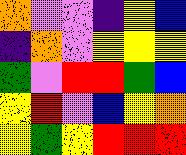[["orange", "violet", "violet", "indigo", "yellow", "blue"], ["indigo", "orange", "violet", "yellow", "yellow", "yellow"], ["green", "violet", "red", "red", "green", "blue"], ["yellow", "red", "violet", "blue", "yellow", "orange"], ["yellow", "green", "yellow", "red", "red", "red"]]